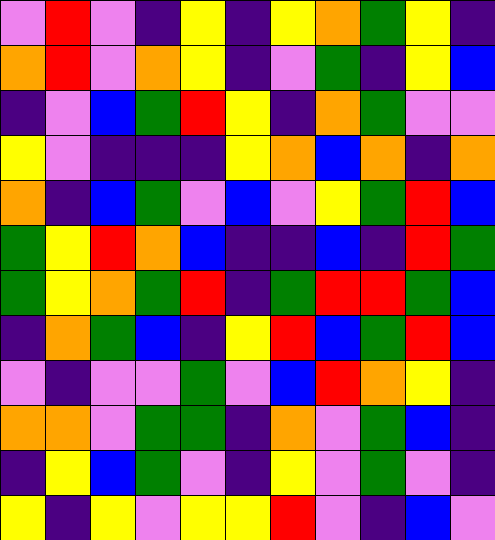[["violet", "red", "violet", "indigo", "yellow", "indigo", "yellow", "orange", "green", "yellow", "indigo"], ["orange", "red", "violet", "orange", "yellow", "indigo", "violet", "green", "indigo", "yellow", "blue"], ["indigo", "violet", "blue", "green", "red", "yellow", "indigo", "orange", "green", "violet", "violet"], ["yellow", "violet", "indigo", "indigo", "indigo", "yellow", "orange", "blue", "orange", "indigo", "orange"], ["orange", "indigo", "blue", "green", "violet", "blue", "violet", "yellow", "green", "red", "blue"], ["green", "yellow", "red", "orange", "blue", "indigo", "indigo", "blue", "indigo", "red", "green"], ["green", "yellow", "orange", "green", "red", "indigo", "green", "red", "red", "green", "blue"], ["indigo", "orange", "green", "blue", "indigo", "yellow", "red", "blue", "green", "red", "blue"], ["violet", "indigo", "violet", "violet", "green", "violet", "blue", "red", "orange", "yellow", "indigo"], ["orange", "orange", "violet", "green", "green", "indigo", "orange", "violet", "green", "blue", "indigo"], ["indigo", "yellow", "blue", "green", "violet", "indigo", "yellow", "violet", "green", "violet", "indigo"], ["yellow", "indigo", "yellow", "violet", "yellow", "yellow", "red", "violet", "indigo", "blue", "violet"]]